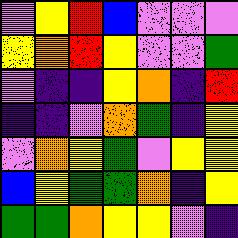[["violet", "yellow", "red", "blue", "violet", "violet", "violet"], ["yellow", "orange", "red", "yellow", "violet", "violet", "green"], ["violet", "indigo", "indigo", "yellow", "orange", "indigo", "red"], ["indigo", "indigo", "violet", "orange", "green", "indigo", "yellow"], ["violet", "orange", "yellow", "green", "violet", "yellow", "yellow"], ["blue", "yellow", "green", "green", "orange", "indigo", "yellow"], ["green", "green", "orange", "yellow", "yellow", "violet", "indigo"]]